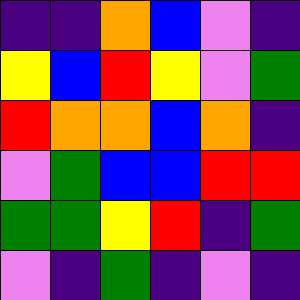[["indigo", "indigo", "orange", "blue", "violet", "indigo"], ["yellow", "blue", "red", "yellow", "violet", "green"], ["red", "orange", "orange", "blue", "orange", "indigo"], ["violet", "green", "blue", "blue", "red", "red"], ["green", "green", "yellow", "red", "indigo", "green"], ["violet", "indigo", "green", "indigo", "violet", "indigo"]]